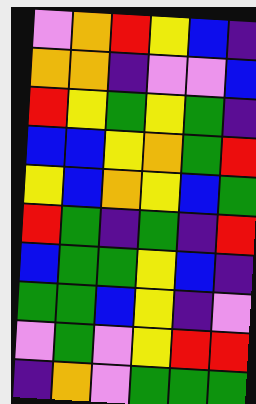[["violet", "orange", "red", "yellow", "blue", "indigo"], ["orange", "orange", "indigo", "violet", "violet", "blue"], ["red", "yellow", "green", "yellow", "green", "indigo"], ["blue", "blue", "yellow", "orange", "green", "red"], ["yellow", "blue", "orange", "yellow", "blue", "green"], ["red", "green", "indigo", "green", "indigo", "red"], ["blue", "green", "green", "yellow", "blue", "indigo"], ["green", "green", "blue", "yellow", "indigo", "violet"], ["violet", "green", "violet", "yellow", "red", "red"], ["indigo", "orange", "violet", "green", "green", "green"]]